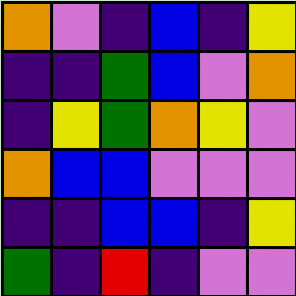[["orange", "violet", "indigo", "blue", "indigo", "yellow"], ["indigo", "indigo", "green", "blue", "violet", "orange"], ["indigo", "yellow", "green", "orange", "yellow", "violet"], ["orange", "blue", "blue", "violet", "violet", "violet"], ["indigo", "indigo", "blue", "blue", "indigo", "yellow"], ["green", "indigo", "red", "indigo", "violet", "violet"]]